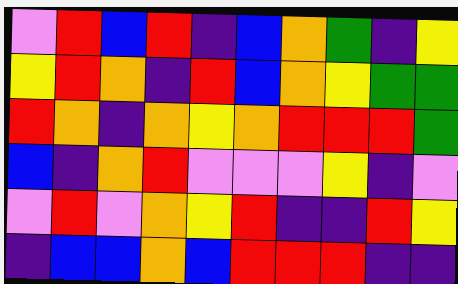[["violet", "red", "blue", "red", "indigo", "blue", "orange", "green", "indigo", "yellow"], ["yellow", "red", "orange", "indigo", "red", "blue", "orange", "yellow", "green", "green"], ["red", "orange", "indigo", "orange", "yellow", "orange", "red", "red", "red", "green"], ["blue", "indigo", "orange", "red", "violet", "violet", "violet", "yellow", "indigo", "violet"], ["violet", "red", "violet", "orange", "yellow", "red", "indigo", "indigo", "red", "yellow"], ["indigo", "blue", "blue", "orange", "blue", "red", "red", "red", "indigo", "indigo"]]